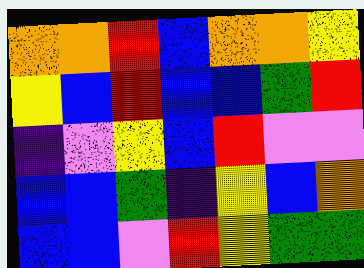[["orange", "orange", "red", "blue", "orange", "orange", "yellow"], ["yellow", "blue", "red", "blue", "blue", "green", "red"], ["indigo", "violet", "yellow", "blue", "red", "violet", "violet"], ["blue", "blue", "green", "indigo", "yellow", "blue", "orange"], ["blue", "blue", "violet", "red", "yellow", "green", "green"]]